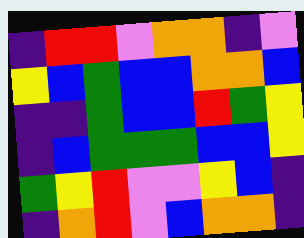[["indigo", "red", "red", "violet", "orange", "orange", "indigo", "violet"], ["yellow", "blue", "green", "blue", "blue", "orange", "orange", "blue"], ["indigo", "indigo", "green", "blue", "blue", "red", "green", "yellow"], ["indigo", "blue", "green", "green", "green", "blue", "blue", "yellow"], ["green", "yellow", "red", "violet", "violet", "yellow", "blue", "indigo"], ["indigo", "orange", "red", "violet", "blue", "orange", "orange", "indigo"]]